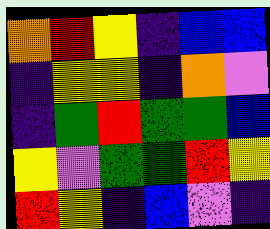[["orange", "red", "yellow", "indigo", "blue", "blue"], ["indigo", "yellow", "yellow", "indigo", "orange", "violet"], ["indigo", "green", "red", "green", "green", "blue"], ["yellow", "violet", "green", "green", "red", "yellow"], ["red", "yellow", "indigo", "blue", "violet", "indigo"]]